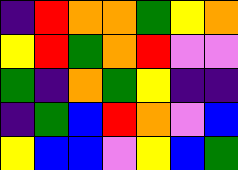[["indigo", "red", "orange", "orange", "green", "yellow", "orange"], ["yellow", "red", "green", "orange", "red", "violet", "violet"], ["green", "indigo", "orange", "green", "yellow", "indigo", "indigo"], ["indigo", "green", "blue", "red", "orange", "violet", "blue"], ["yellow", "blue", "blue", "violet", "yellow", "blue", "green"]]